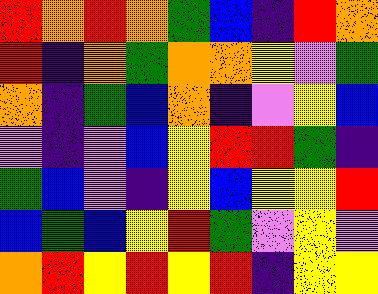[["red", "orange", "red", "orange", "green", "blue", "indigo", "red", "orange"], ["red", "indigo", "orange", "green", "orange", "orange", "yellow", "violet", "green"], ["orange", "indigo", "green", "blue", "orange", "indigo", "violet", "yellow", "blue"], ["violet", "indigo", "violet", "blue", "yellow", "red", "red", "green", "indigo"], ["green", "blue", "violet", "indigo", "yellow", "blue", "yellow", "yellow", "red"], ["blue", "green", "blue", "yellow", "red", "green", "violet", "yellow", "violet"], ["orange", "red", "yellow", "red", "yellow", "red", "indigo", "yellow", "yellow"]]